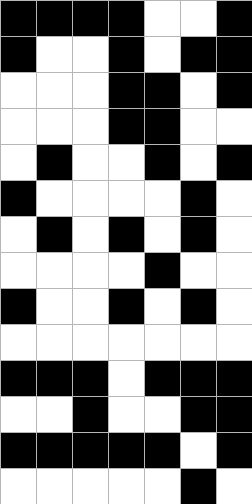[["black", "black", "black", "black", "white", "white", "black"], ["black", "white", "white", "black", "white", "black", "black"], ["white", "white", "white", "black", "black", "white", "black"], ["white", "white", "white", "black", "black", "white", "white"], ["white", "black", "white", "white", "black", "white", "black"], ["black", "white", "white", "white", "white", "black", "white"], ["white", "black", "white", "black", "white", "black", "white"], ["white", "white", "white", "white", "black", "white", "white"], ["black", "white", "white", "black", "white", "black", "white"], ["white", "white", "white", "white", "white", "white", "white"], ["black", "black", "black", "white", "black", "black", "black"], ["white", "white", "black", "white", "white", "black", "black"], ["black", "black", "black", "black", "black", "white", "black"], ["white", "white", "white", "white", "white", "black", "white"]]